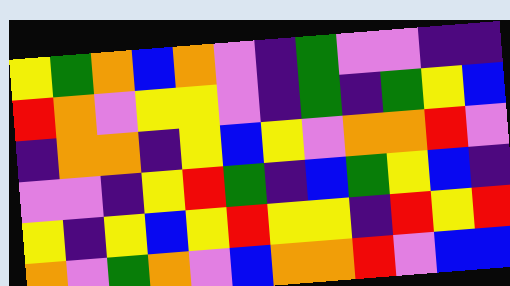[["yellow", "green", "orange", "blue", "orange", "violet", "indigo", "green", "violet", "violet", "indigo", "indigo"], ["red", "orange", "violet", "yellow", "yellow", "violet", "indigo", "green", "indigo", "green", "yellow", "blue"], ["indigo", "orange", "orange", "indigo", "yellow", "blue", "yellow", "violet", "orange", "orange", "red", "violet"], ["violet", "violet", "indigo", "yellow", "red", "green", "indigo", "blue", "green", "yellow", "blue", "indigo"], ["yellow", "indigo", "yellow", "blue", "yellow", "red", "yellow", "yellow", "indigo", "red", "yellow", "red"], ["orange", "violet", "green", "orange", "violet", "blue", "orange", "orange", "red", "violet", "blue", "blue"]]